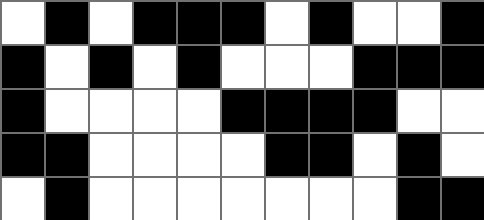[["white", "black", "white", "black", "black", "black", "white", "black", "white", "white", "black"], ["black", "white", "black", "white", "black", "white", "white", "white", "black", "black", "black"], ["black", "white", "white", "white", "white", "black", "black", "black", "black", "white", "white"], ["black", "black", "white", "white", "white", "white", "black", "black", "white", "black", "white"], ["white", "black", "white", "white", "white", "white", "white", "white", "white", "black", "black"]]